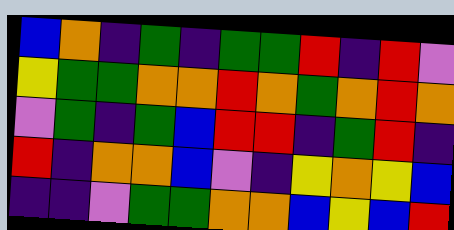[["blue", "orange", "indigo", "green", "indigo", "green", "green", "red", "indigo", "red", "violet"], ["yellow", "green", "green", "orange", "orange", "red", "orange", "green", "orange", "red", "orange"], ["violet", "green", "indigo", "green", "blue", "red", "red", "indigo", "green", "red", "indigo"], ["red", "indigo", "orange", "orange", "blue", "violet", "indigo", "yellow", "orange", "yellow", "blue"], ["indigo", "indigo", "violet", "green", "green", "orange", "orange", "blue", "yellow", "blue", "red"]]